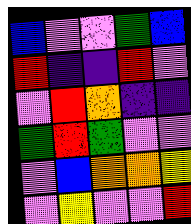[["blue", "violet", "violet", "green", "blue"], ["red", "indigo", "indigo", "red", "violet"], ["violet", "red", "orange", "indigo", "indigo"], ["green", "red", "green", "violet", "violet"], ["violet", "blue", "orange", "orange", "yellow"], ["violet", "yellow", "violet", "violet", "red"]]